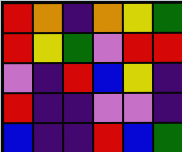[["red", "orange", "indigo", "orange", "yellow", "green"], ["red", "yellow", "green", "violet", "red", "red"], ["violet", "indigo", "red", "blue", "yellow", "indigo"], ["red", "indigo", "indigo", "violet", "violet", "indigo"], ["blue", "indigo", "indigo", "red", "blue", "green"]]